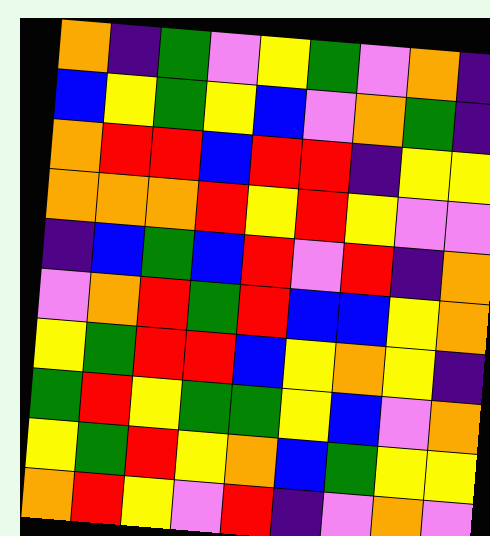[["orange", "indigo", "green", "violet", "yellow", "green", "violet", "orange", "indigo"], ["blue", "yellow", "green", "yellow", "blue", "violet", "orange", "green", "indigo"], ["orange", "red", "red", "blue", "red", "red", "indigo", "yellow", "yellow"], ["orange", "orange", "orange", "red", "yellow", "red", "yellow", "violet", "violet"], ["indigo", "blue", "green", "blue", "red", "violet", "red", "indigo", "orange"], ["violet", "orange", "red", "green", "red", "blue", "blue", "yellow", "orange"], ["yellow", "green", "red", "red", "blue", "yellow", "orange", "yellow", "indigo"], ["green", "red", "yellow", "green", "green", "yellow", "blue", "violet", "orange"], ["yellow", "green", "red", "yellow", "orange", "blue", "green", "yellow", "yellow"], ["orange", "red", "yellow", "violet", "red", "indigo", "violet", "orange", "violet"]]